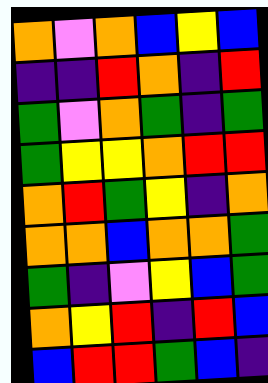[["orange", "violet", "orange", "blue", "yellow", "blue"], ["indigo", "indigo", "red", "orange", "indigo", "red"], ["green", "violet", "orange", "green", "indigo", "green"], ["green", "yellow", "yellow", "orange", "red", "red"], ["orange", "red", "green", "yellow", "indigo", "orange"], ["orange", "orange", "blue", "orange", "orange", "green"], ["green", "indigo", "violet", "yellow", "blue", "green"], ["orange", "yellow", "red", "indigo", "red", "blue"], ["blue", "red", "red", "green", "blue", "indigo"]]